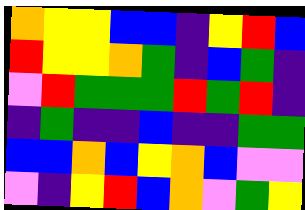[["orange", "yellow", "yellow", "blue", "blue", "indigo", "yellow", "red", "blue"], ["red", "yellow", "yellow", "orange", "green", "indigo", "blue", "green", "indigo"], ["violet", "red", "green", "green", "green", "red", "green", "red", "indigo"], ["indigo", "green", "indigo", "indigo", "blue", "indigo", "indigo", "green", "green"], ["blue", "blue", "orange", "blue", "yellow", "orange", "blue", "violet", "violet"], ["violet", "indigo", "yellow", "red", "blue", "orange", "violet", "green", "yellow"]]